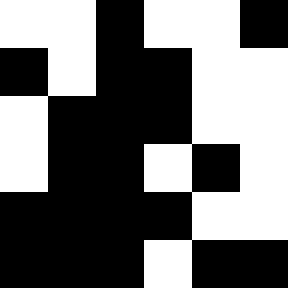[["white", "white", "black", "white", "white", "black"], ["black", "white", "black", "black", "white", "white"], ["white", "black", "black", "black", "white", "white"], ["white", "black", "black", "white", "black", "white"], ["black", "black", "black", "black", "white", "white"], ["black", "black", "black", "white", "black", "black"]]